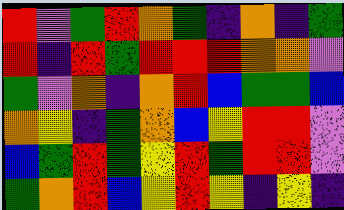[["red", "violet", "green", "red", "orange", "green", "indigo", "orange", "indigo", "green"], ["red", "indigo", "red", "green", "red", "red", "red", "orange", "orange", "violet"], ["green", "violet", "orange", "indigo", "orange", "red", "blue", "green", "green", "blue"], ["orange", "yellow", "indigo", "green", "orange", "blue", "yellow", "red", "red", "violet"], ["blue", "green", "red", "green", "yellow", "red", "green", "red", "red", "violet"], ["green", "orange", "red", "blue", "yellow", "red", "yellow", "indigo", "yellow", "indigo"]]